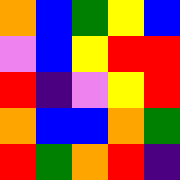[["orange", "blue", "green", "yellow", "blue"], ["violet", "blue", "yellow", "red", "red"], ["red", "indigo", "violet", "yellow", "red"], ["orange", "blue", "blue", "orange", "green"], ["red", "green", "orange", "red", "indigo"]]